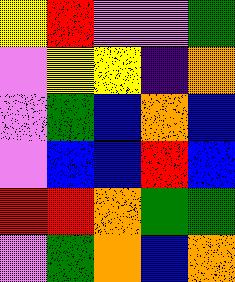[["yellow", "red", "violet", "violet", "green"], ["violet", "yellow", "yellow", "indigo", "orange"], ["violet", "green", "blue", "orange", "blue"], ["violet", "blue", "blue", "red", "blue"], ["red", "red", "orange", "green", "green"], ["violet", "green", "orange", "blue", "orange"]]